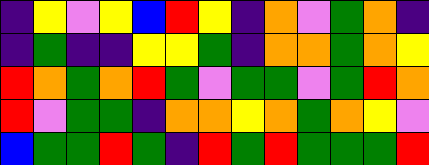[["indigo", "yellow", "violet", "yellow", "blue", "red", "yellow", "indigo", "orange", "violet", "green", "orange", "indigo"], ["indigo", "green", "indigo", "indigo", "yellow", "yellow", "green", "indigo", "orange", "orange", "green", "orange", "yellow"], ["red", "orange", "green", "orange", "red", "green", "violet", "green", "green", "violet", "green", "red", "orange"], ["red", "violet", "green", "green", "indigo", "orange", "orange", "yellow", "orange", "green", "orange", "yellow", "violet"], ["blue", "green", "green", "red", "green", "indigo", "red", "green", "red", "green", "green", "green", "red"]]